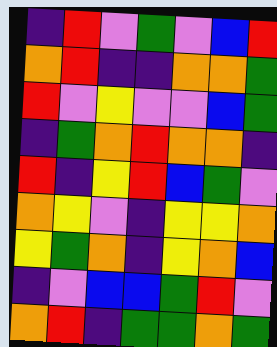[["indigo", "red", "violet", "green", "violet", "blue", "red"], ["orange", "red", "indigo", "indigo", "orange", "orange", "green"], ["red", "violet", "yellow", "violet", "violet", "blue", "green"], ["indigo", "green", "orange", "red", "orange", "orange", "indigo"], ["red", "indigo", "yellow", "red", "blue", "green", "violet"], ["orange", "yellow", "violet", "indigo", "yellow", "yellow", "orange"], ["yellow", "green", "orange", "indigo", "yellow", "orange", "blue"], ["indigo", "violet", "blue", "blue", "green", "red", "violet"], ["orange", "red", "indigo", "green", "green", "orange", "green"]]